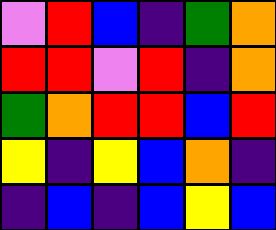[["violet", "red", "blue", "indigo", "green", "orange"], ["red", "red", "violet", "red", "indigo", "orange"], ["green", "orange", "red", "red", "blue", "red"], ["yellow", "indigo", "yellow", "blue", "orange", "indigo"], ["indigo", "blue", "indigo", "blue", "yellow", "blue"]]